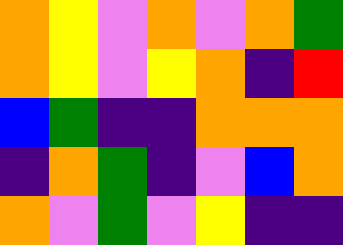[["orange", "yellow", "violet", "orange", "violet", "orange", "green"], ["orange", "yellow", "violet", "yellow", "orange", "indigo", "red"], ["blue", "green", "indigo", "indigo", "orange", "orange", "orange"], ["indigo", "orange", "green", "indigo", "violet", "blue", "orange"], ["orange", "violet", "green", "violet", "yellow", "indigo", "indigo"]]